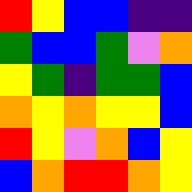[["red", "yellow", "blue", "blue", "indigo", "indigo"], ["green", "blue", "blue", "green", "violet", "orange"], ["yellow", "green", "indigo", "green", "green", "blue"], ["orange", "yellow", "orange", "yellow", "yellow", "blue"], ["red", "yellow", "violet", "orange", "blue", "yellow"], ["blue", "orange", "red", "red", "orange", "yellow"]]